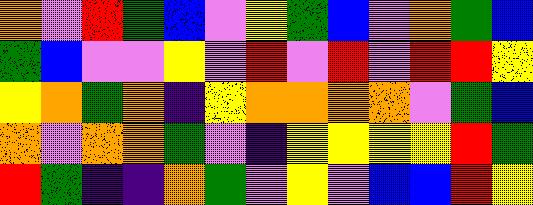[["orange", "violet", "red", "green", "blue", "violet", "yellow", "green", "blue", "violet", "orange", "green", "blue"], ["green", "blue", "violet", "violet", "yellow", "violet", "red", "violet", "red", "violet", "red", "red", "yellow"], ["yellow", "orange", "green", "orange", "indigo", "yellow", "orange", "orange", "orange", "orange", "violet", "green", "blue"], ["orange", "violet", "orange", "orange", "green", "violet", "indigo", "yellow", "yellow", "yellow", "yellow", "red", "green"], ["red", "green", "indigo", "indigo", "orange", "green", "violet", "yellow", "violet", "blue", "blue", "red", "yellow"]]